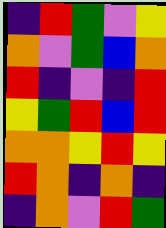[["indigo", "red", "green", "violet", "yellow"], ["orange", "violet", "green", "blue", "orange"], ["red", "indigo", "violet", "indigo", "red"], ["yellow", "green", "red", "blue", "red"], ["orange", "orange", "yellow", "red", "yellow"], ["red", "orange", "indigo", "orange", "indigo"], ["indigo", "orange", "violet", "red", "green"]]